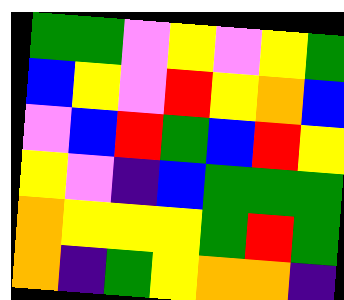[["green", "green", "violet", "yellow", "violet", "yellow", "green"], ["blue", "yellow", "violet", "red", "yellow", "orange", "blue"], ["violet", "blue", "red", "green", "blue", "red", "yellow"], ["yellow", "violet", "indigo", "blue", "green", "green", "green"], ["orange", "yellow", "yellow", "yellow", "green", "red", "green"], ["orange", "indigo", "green", "yellow", "orange", "orange", "indigo"]]